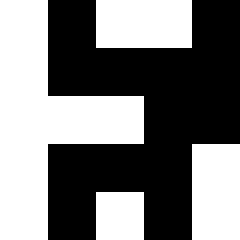[["white", "black", "white", "white", "black"], ["white", "black", "black", "black", "black"], ["white", "white", "white", "black", "black"], ["white", "black", "black", "black", "white"], ["white", "black", "white", "black", "white"]]